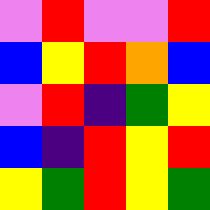[["violet", "red", "violet", "violet", "red"], ["blue", "yellow", "red", "orange", "blue"], ["violet", "red", "indigo", "green", "yellow"], ["blue", "indigo", "red", "yellow", "red"], ["yellow", "green", "red", "yellow", "green"]]